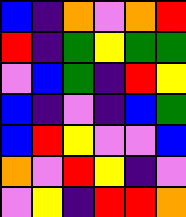[["blue", "indigo", "orange", "violet", "orange", "red"], ["red", "indigo", "green", "yellow", "green", "green"], ["violet", "blue", "green", "indigo", "red", "yellow"], ["blue", "indigo", "violet", "indigo", "blue", "green"], ["blue", "red", "yellow", "violet", "violet", "blue"], ["orange", "violet", "red", "yellow", "indigo", "violet"], ["violet", "yellow", "indigo", "red", "red", "orange"]]